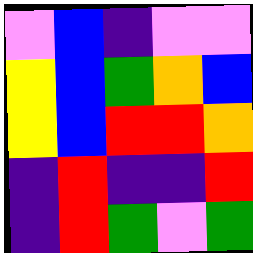[["violet", "blue", "indigo", "violet", "violet"], ["yellow", "blue", "green", "orange", "blue"], ["yellow", "blue", "red", "red", "orange"], ["indigo", "red", "indigo", "indigo", "red"], ["indigo", "red", "green", "violet", "green"]]